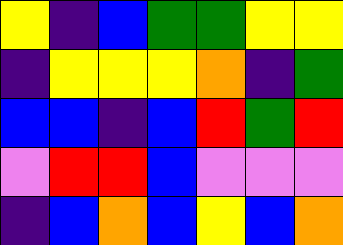[["yellow", "indigo", "blue", "green", "green", "yellow", "yellow"], ["indigo", "yellow", "yellow", "yellow", "orange", "indigo", "green"], ["blue", "blue", "indigo", "blue", "red", "green", "red"], ["violet", "red", "red", "blue", "violet", "violet", "violet"], ["indigo", "blue", "orange", "blue", "yellow", "blue", "orange"]]